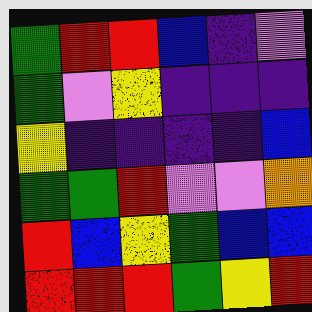[["green", "red", "red", "blue", "indigo", "violet"], ["green", "violet", "yellow", "indigo", "indigo", "indigo"], ["yellow", "indigo", "indigo", "indigo", "indigo", "blue"], ["green", "green", "red", "violet", "violet", "orange"], ["red", "blue", "yellow", "green", "blue", "blue"], ["red", "red", "red", "green", "yellow", "red"]]